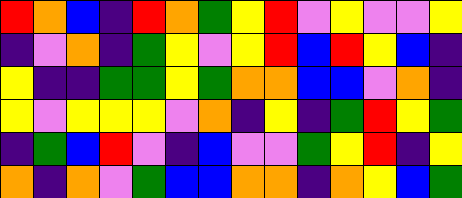[["red", "orange", "blue", "indigo", "red", "orange", "green", "yellow", "red", "violet", "yellow", "violet", "violet", "yellow"], ["indigo", "violet", "orange", "indigo", "green", "yellow", "violet", "yellow", "red", "blue", "red", "yellow", "blue", "indigo"], ["yellow", "indigo", "indigo", "green", "green", "yellow", "green", "orange", "orange", "blue", "blue", "violet", "orange", "indigo"], ["yellow", "violet", "yellow", "yellow", "yellow", "violet", "orange", "indigo", "yellow", "indigo", "green", "red", "yellow", "green"], ["indigo", "green", "blue", "red", "violet", "indigo", "blue", "violet", "violet", "green", "yellow", "red", "indigo", "yellow"], ["orange", "indigo", "orange", "violet", "green", "blue", "blue", "orange", "orange", "indigo", "orange", "yellow", "blue", "green"]]